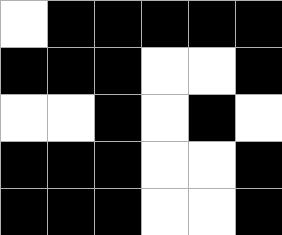[["white", "black", "black", "black", "black", "black"], ["black", "black", "black", "white", "white", "black"], ["white", "white", "black", "white", "black", "white"], ["black", "black", "black", "white", "white", "black"], ["black", "black", "black", "white", "white", "black"]]